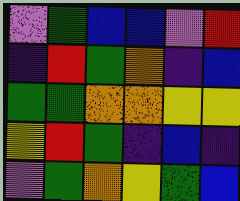[["violet", "green", "blue", "blue", "violet", "red"], ["indigo", "red", "green", "orange", "indigo", "blue"], ["green", "green", "orange", "orange", "yellow", "yellow"], ["yellow", "red", "green", "indigo", "blue", "indigo"], ["violet", "green", "orange", "yellow", "green", "blue"]]